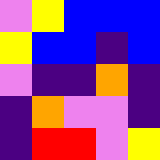[["violet", "yellow", "blue", "blue", "blue"], ["yellow", "blue", "blue", "indigo", "blue"], ["violet", "indigo", "indigo", "orange", "indigo"], ["indigo", "orange", "violet", "violet", "indigo"], ["indigo", "red", "red", "violet", "yellow"]]